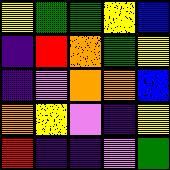[["yellow", "green", "green", "yellow", "blue"], ["indigo", "red", "orange", "green", "yellow"], ["indigo", "violet", "orange", "orange", "blue"], ["orange", "yellow", "violet", "indigo", "yellow"], ["red", "indigo", "indigo", "violet", "green"]]